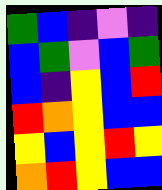[["green", "blue", "indigo", "violet", "indigo"], ["blue", "green", "violet", "blue", "green"], ["blue", "indigo", "yellow", "blue", "red"], ["red", "orange", "yellow", "blue", "blue"], ["yellow", "blue", "yellow", "red", "yellow"], ["orange", "red", "yellow", "blue", "blue"]]